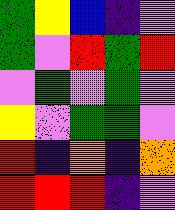[["green", "yellow", "blue", "indigo", "violet"], ["green", "violet", "red", "green", "red"], ["violet", "green", "violet", "green", "violet"], ["yellow", "violet", "green", "green", "violet"], ["red", "indigo", "orange", "indigo", "orange"], ["red", "red", "red", "indigo", "violet"]]